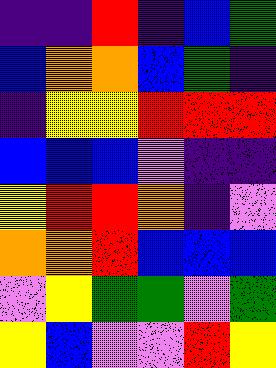[["indigo", "indigo", "red", "indigo", "blue", "green"], ["blue", "orange", "orange", "blue", "green", "indigo"], ["indigo", "yellow", "yellow", "red", "red", "red"], ["blue", "blue", "blue", "violet", "indigo", "indigo"], ["yellow", "red", "red", "orange", "indigo", "violet"], ["orange", "orange", "red", "blue", "blue", "blue"], ["violet", "yellow", "green", "green", "violet", "green"], ["yellow", "blue", "violet", "violet", "red", "yellow"]]